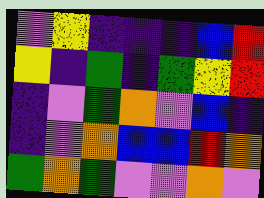[["violet", "yellow", "indigo", "indigo", "indigo", "blue", "red"], ["yellow", "indigo", "green", "indigo", "green", "yellow", "red"], ["indigo", "violet", "green", "orange", "violet", "blue", "indigo"], ["indigo", "violet", "orange", "blue", "blue", "red", "orange"], ["green", "orange", "green", "violet", "violet", "orange", "violet"]]